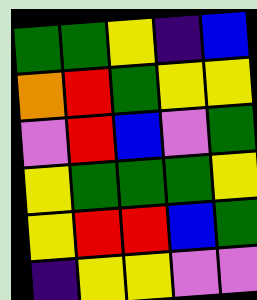[["green", "green", "yellow", "indigo", "blue"], ["orange", "red", "green", "yellow", "yellow"], ["violet", "red", "blue", "violet", "green"], ["yellow", "green", "green", "green", "yellow"], ["yellow", "red", "red", "blue", "green"], ["indigo", "yellow", "yellow", "violet", "violet"]]